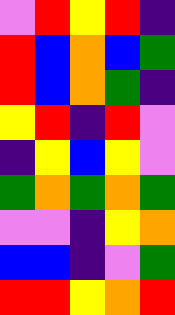[["violet", "red", "yellow", "red", "indigo"], ["red", "blue", "orange", "blue", "green"], ["red", "blue", "orange", "green", "indigo"], ["yellow", "red", "indigo", "red", "violet"], ["indigo", "yellow", "blue", "yellow", "violet"], ["green", "orange", "green", "orange", "green"], ["violet", "violet", "indigo", "yellow", "orange"], ["blue", "blue", "indigo", "violet", "green"], ["red", "red", "yellow", "orange", "red"]]